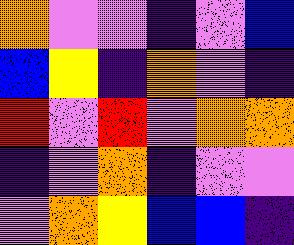[["orange", "violet", "violet", "indigo", "violet", "blue"], ["blue", "yellow", "indigo", "orange", "violet", "indigo"], ["red", "violet", "red", "violet", "orange", "orange"], ["indigo", "violet", "orange", "indigo", "violet", "violet"], ["violet", "orange", "yellow", "blue", "blue", "indigo"]]